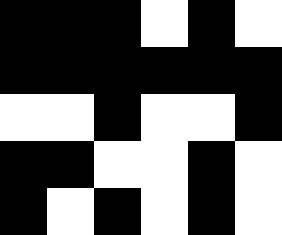[["black", "black", "black", "white", "black", "white"], ["black", "black", "black", "black", "black", "black"], ["white", "white", "black", "white", "white", "black"], ["black", "black", "white", "white", "black", "white"], ["black", "white", "black", "white", "black", "white"]]